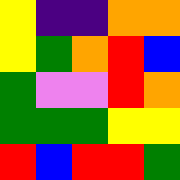[["yellow", "indigo", "indigo", "orange", "orange"], ["yellow", "green", "orange", "red", "blue"], ["green", "violet", "violet", "red", "orange"], ["green", "green", "green", "yellow", "yellow"], ["red", "blue", "red", "red", "green"]]